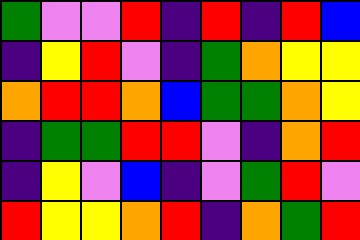[["green", "violet", "violet", "red", "indigo", "red", "indigo", "red", "blue"], ["indigo", "yellow", "red", "violet", "indigo", "green", "orange", "yellow", "yellow"], ["orange", "red", "red", "orange", "blue", "green", "green", "orange", "yellow"], ["indigo", "green", "green", "red", "red", "violet", "indigo", "orange", "red"], ["indigo", "yellow", "violet", "blue", "indigo", "violet", "green", "red", "violet"], ["red", "yellow", "yellow", "orange", "red", "indigo", "orange", "green", "red"]]